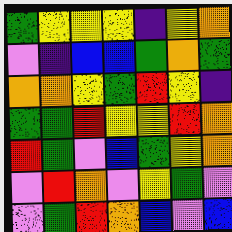[["green", "yellow", "yellow", "yellow", "indigo", "yellow", "orange"], ["violet", "indigo", "blue", "blue", "green", "orange", "green"], ["orange", "orange", "yellow", "green", "red", "yellow", "indigo"], ["green", "green", "red", "yellow", "yellow", "red", "orange"], ["red", "green", "violet", "blue", "green", "yellow", "orange"], ["violet", "red", "orange", "violet", "yellow", "green", "violet"], ["violet", "green", "red", "orange", "blue", "violet", "blue"]]